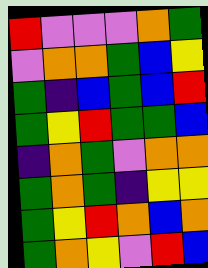[["red", "violet", "violet", "violet", "orange", "green"], ["violet", "orange", "orange", "green", "blue", "yellow"], ["green", "indigo", "blue", "green", "blue", "red"], ["green", "yellow", "red", "green", "green", "blue"], ["indigo", "orange", "green", "violet", "orange", "orange"], ["green", "orange", "green", "indigo", "yellow", "yellow"], ["green", "yellow", "red", "orange", "blue", "orange"], ["green", "orange", "yellow", "violet", "red", "blue"]]